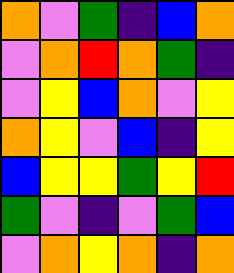[["orange", "violet", "green", "indigo", "blue", "orange"], ["violet", "orange", "red", "orange", "green", "indigo"], ["violet", "yellow", "blue", "orange", "violet", "yellow"], ["orange", "yellow", "violet", "blue", "indigo", "yellow"], ["blue", "yellow", "yellow", "green", "yellow", "red"], ["green", "violet", "indigo", "violet", "green", "blue"], ["violet", "orange", "yellow", "orange", "indigo", "orange"]]